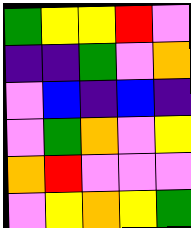[["green", "yellow", "yellow", "red", "violet"], ["indigo", "indigo", "green", "violet", "orange"], ["violet", "blue", "indigo", "blue", "indigo"], ["violet", "green", "orange", "violet", "yellow"], ["orange", "red", "violet", "violet", "violet"], ["violet", "yellow", "orange", "yellow", "green"]]